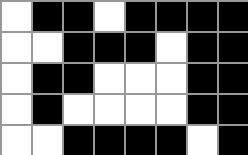[["white", "black", "black", "white", "black", "black", "black", "black"], ["white", "white", "black", "black", "black", "white", "black", "black"], ["white", "black", "black", "white", "white", "white", "black", "black"], ["white", "black", "white", "white", "white", "white", "black", "black"], ["white", "white", "black", "black", "black", "black", "white", "black"]]